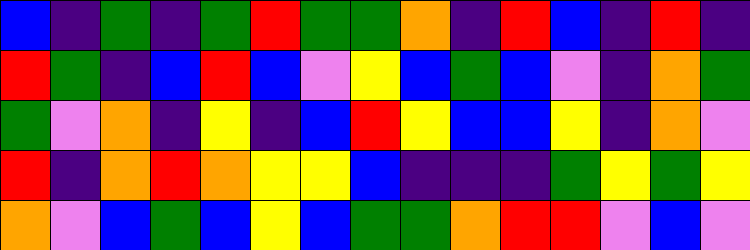[["blue", "indigo", "green", "indigo", "green", "red", "green", "green", "orange", "indigo", "red", "blue", "indigo", "red", "indigo"], ["red", "green", "indigo", "blue", "red", "blue", "violet", "yellow", "blue", "green", "blue", "violet", "indigo", "orange", "green"], ["green", "violet", "orange", "indigo", "yellow", "indigo", "blue", "red", "yellow", "blue", "blue", "yellow", "indigo", "orange", "violet"], ["red", "indigo", "orange", "red", "orange", "yellow", "yellow", "blue", "indigo", "indigo", "indigo", "green", "yellow", "green", "yellow"], ["orange", "violet", "blue", "green", "blue", "yellow", "blue", "green", "green", "orange", "red", "red", "violet", "blue", "violet"]]